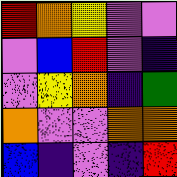[["red", "orange", "yellow", "violet", "violet"], ["violet", "blue", "red", "violet", "indigo"], ["violet", "yellow", "orange", "indigo", "green"], ["orange", "violet", "violet", "orange", "orange"], ["blue", "indigo", "violet", "indigo", "red"]]